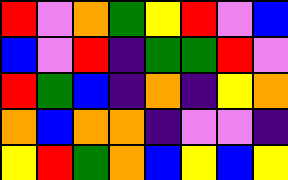[["red", "violet", "orange", "green", "yellow", "red", "violet", "blue"], ["blue", "violet", "red", "indigo", "green", "green", "red", "violet"], ["red", "green", "blue", "indigo", "orange", "indigo", "yellow", "orange"], ["orange", "blue", "orange", "orange", "indigo", "violet", "violet", "indigo"], ["yellow", "red", "green", "orange", "blue", "yellow", "blue", "yellow"]]